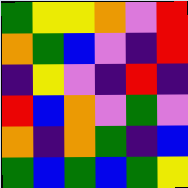[["green", "yellow", "yellow", "orange", "violet", "red"], ["orange", "green", "blue", "violet", "indigo", "red"], ["indigo", "yellow", "violet", "indigo", "red", "indigo"], ["red", "blue", "orange", "violet", "green", "violet"], ["orange", "indigo", "orange", "green", "indigo", "blue"], ["green", "blue", "green", "blue", "green", "yellow"]]